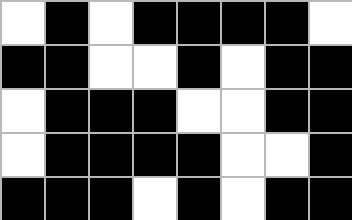[["white", "black", "white", "black", "black", "black", "black", "white"], ["black", "black", "white", "white", "black", "white", "black", "black"], ["white", "black", "black", "black", "white", "white", "black", "black"], ["white", "black", "black", "black", "black", "white", "white", "black"], ["black", "black", "black", "white", "black", "white", "black", "black"]]